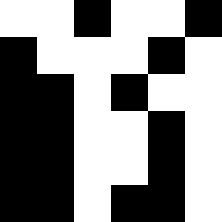[["white", "white", "black", "white", "white", "black"], ["black", "white", "white", "white", "black", "white"], ["black", "black", "white", "black", "white", "white"], ["black", "black", "white", "white", "black", "white"], ["black", "black", "white", "white", "black", "white"], ["black", "black", "white", "black", "black", "white"]]